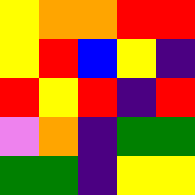[["yellow", "orange", "orange", "red", "red"], ["yellow", "red", "blue", "yellow", "indigo"], ["red", "yellow", "red", "indigo", "red"], ["violet", "orange", "indigo", "green", "green"], ["green", "green", "indigo", "yellow", "yellow"]]